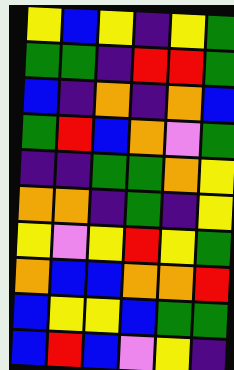[["yellow", "blue", "yellow", "indigo", "yellow", "green"], ["green", "green", "indigo", "red", "red", "green"], ["blue", "indigo", "orange", "indigo", "orange", "blue"], ["green", "red", "blue", "orange", "violet", "green"], ["indigo", "indigo", "green", "green", "orange", "yellow"], ["orange", "orange", "indigo", "green", "indigo", "yellow"], ["yellow", "violet", "yellow", "red", "yellow", "green"], ["orange", "blue", "blue", "orange", "orange", "red"], ["blue", "yellow", "yellow", "blue", "green", "green"], ["blue", "red", "blue", "violet", "yellow", "indigo"]]